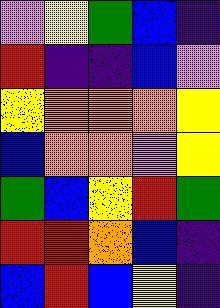[["violet", "yellow", "green", "blue", "indigo"], ["red", "indigo", "indigo", "blue", "violet"], ["yellow", "orange", "orange", "orange", "yellow"], ["blue", "orange", "orange", "violet", "yellow"], ["green", "blue", "yellow", "red", "green"], ["red", "red", "orange", "blue", "indigo"], ["blue", "red", "blue", "yellow", "indigo"]]